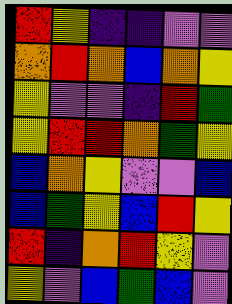[["red", "yellow", "indigo", "indigo", "violet", "violet"], ["orange", "red", "orange", "blue", "orange", "yellow"], ["yellow", "violet", "violet", "indigo", "red", "green"], ["yellow", "red", "red", "orange", "green", "yellow"], ["blue", "orange", "yellow", "violet", "violet", "blue"], ["blue", "green", "yellow", "blue", "red", "yellow"], ["red", "indigo", "orange", "red", "yellow", "violet"], ["yellow", "violet", "blue", "green", "blue", "violet"]]